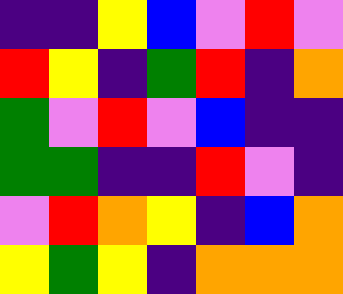[["indigo", "indigo", "yellow", "blue", "violet", "red", "violet"], ["red", "yellow", "indigo", "green", "red", "indigo", "orange"], ["green", "violet", "red", "violet", "blue", "indigo", "indigo"], ["green", "green", "indigo", "indigo", "red", "violet", "indigo"], ["violet", "red", "orange", "yellow", "indigo", "blue", "orange"], ["yellow", "green", "yellow", "indigo", "orange", "orange", "orange"]]